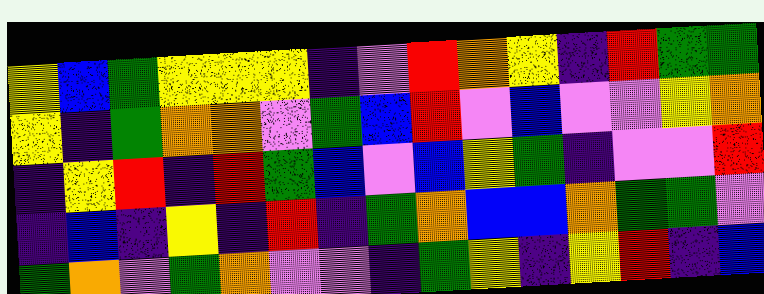[["yellow", "blue", "green", "yellow", "yellow", "yellow", "indigo", "violet", "red", "orange", "yellow", "indigo", "red", "green", "green"], ["yellow", "indigo", "green", "orange", "orange", "violet", "green", "blue", "red", "violet", "blue", "violet", "violet", "yellow", "orange"], ["indigo", "yellow", "red", "indigo", "red", "green", "blue", "violet", "blue", "yellow", "green", "indigo", "violet", "violet", "red"], ["indigo", "blue", "indigo", "yellow", "indigo", "red", "indigo", "green", "orange", "blue", "blue", "orange", "green", "green", "violet"], ["green", "orange", "violet", "green", "orange", "violet", "violet", "indigo", "green", "yellow", "indigo", "yellow", "red", "indigo", "blue"]]